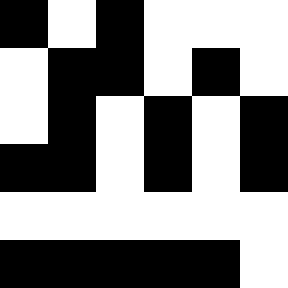[["black", "white", "black", "white", "white", "white"], ["white", "black", "black", "white", "black", "white"], ["white", "black", "white", "black", "white", "black"], ["black", "black", "white", "black", "white", "black"], ["white", "white", "white", "white", "white", "white"], ["black", "black", "black", "black", "black", "white"]]